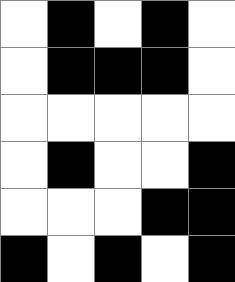[["white", "black", "white", "black", "white"], ["white", "black", "black", "black", "white"], ["white", "white", "white", "white", "white"], ["white", "black", "white", "white", "black"], ["white", "white", "white", "black", "black"], ["black", "white", "black", "white", "black"]]